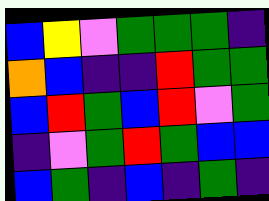[["blue", "yellow", "violet", "green", "green", "green", "indigo"], ["orange", "blue", "indigo", "indigo", "red", "green", "green"], ["blue", "red", "green", "blue", "red", "violet", "green"], ["indigo", "violet", "green", "red", "green", "blue", "blue"], ["blue", "green", "indigo", "blue", "indigo", "green", "indigo"]]